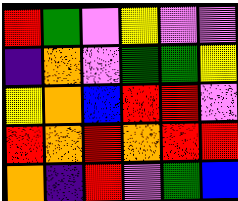[["red", "green", "violet", "yellow", "violet", "violet"], ["indigo", "orange", "violet", "green", "green", "yellow"], ["yellow", "orange", "blue", "red", "red", "violet"], ["red", "orange", "red", "orange", "red", "red"], ["orange", "indigo", "red", "violet", "green", "blue"]]